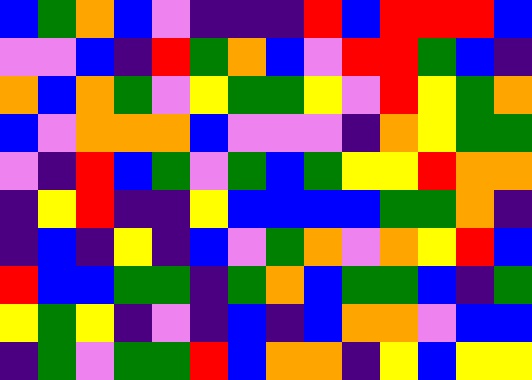[["blue", "green", "orange", "blue", "violet", "indigo", "indigo", "indigo", "red", "blue", "red", "red", "red", "blue"], ["violet", "violet", "blue", "indigo", "red", "green", "orange", "blue", "violet", "red", "red", "green", "blue", "indigo"], ["orange", "blue", "orange", "green", "violet", "yellow", "green", "green", "yellow", "violet", "red", "yellow", "green", "orange"], ["blue", "violet", "orange", "orange", "orange", "blue", "violet", "violet", "violet", "indigo", "orange", "yellow", "green", "green"], ["violet", "indigo", "red", "blue", "green", "violet", "green", "blue", "green", "yellow", "yellow", "red", "orange", "orange"], ["indigo", "yellow", "red", "indigo", "indigo", "yellow", "blue", "blue", "blue", "blue", "green", "green", "orange", "indigo"], ["indigo", "blue", "indigo", "yellow", "indigo", "blue", "violet", "green", "orange", "violet", "orange", "yellow", "red", "blue"], ["red", "blue", "blue", "green", "green", "indigo", "green", "orange", "blue", "green", "green", "blue", "indigo", "green"], ["yellow", "green", "yellow", "indigo", "violet", "indigo", "blue", "indigo", "blue", "orange", "orange", "violet", "blue", "blue"], ["indigo", "green", "violet", "green", "green", "red", "blue", "orange", "orange", "indigo", "yellow", "blue", "yellow", "yellow"]]